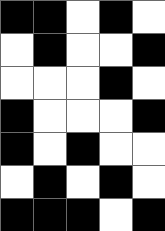[["black", "black", "white", "black", "white"], ["white", "black", "white", "white", "black"], ["white", "white", "white", "black", "white"], ["black", "white", "white", "white", "black"], ["black", "white", "black", "white", "white"], ["white", "black", "white", "black", "white"], ["black", "black", "black", "white", "black"]]